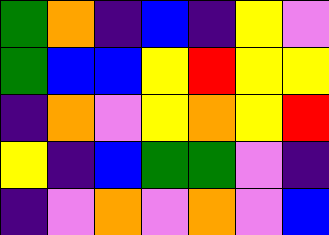[["green", "orange", "indigo", "blue", "indigo", "yellow", "violet"], ["green", "blue", "blue", "yellow", "red", "yellow", "yellow"], ["indigo", "orange", "violet", "yellow", "orange", "yellow", "red"], ["yellow", "indigo", "blue", "green", "green", "violet", "indigo"], ["indigo", "violet", "orange", "violet", "orange", "violet", "blue"]]